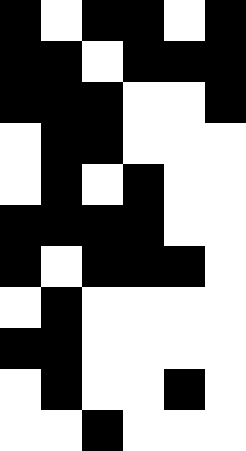[["black", "white", "black", "black", "white", "black"], ["black", "black", "white", "black", "black", "black"], ["black", "black", "black", "white", "white", "black"], ["white", "black", "black", "white", "white", "white"], ["white", "black", "white", "black", "white", "white"], ["black", "black", "black", "black", "white", "white"], ["black", "white", "black", "black", "black", "white"], ["white", "black", "white", "white", "white", "white"], ["black", "black", "white", "white", "white", "white"], ["white", "black", "white", "white", "black", "white"], ["white", "white", "black", "white", "white", "white"]]